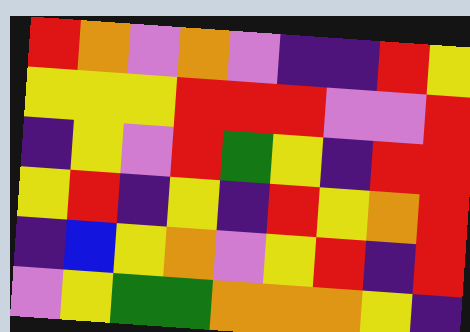[["red", "orange", "violet", "orange", "violet", "indigo", "indigo", "red", "yellow"], ["yellow", "yellow", "yellow", "red", "red", "red", "violet", "violet", "red"], ["indigo", "yellow", "violet", "red", "green", "yellow", "indigo", "red", "red"], ["yellow", "red", "indigo", "yellow", "indigo", "red", "yellow", "orange", "red"], ["indigo", "blue", "yellow", "orange", "violet", "yellow", "red", "indigo", "red"], ["violet", "yellow", "green", "green", "orange", "orange", "orange", "yellow", "indigo"]]